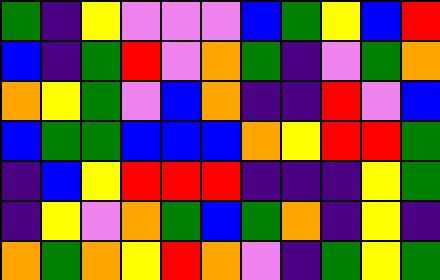[["green", "indigo", "yellow", "violet", "violet", "violet", "blue", "green", "yellow", "blue", "red"], ["blue", "indigo", "green", "red", "violet", "orange", "green", "indigo", "violet", "green", "orange"], ["orange", "yellow", "green", "violet", "blue", "orange", "indigo", "indigo", "red", "violet", "blue"], ["blue", "green", "green", "blue", "blue", "blue", "orange", "yellow", "red", "red", "green"], ["indigo", "blue", "yellow", "red", "red", "red", "indigo", "indigo", "indigo", "yellow", "green"], ["indigo", "yellow", "violet", "orange", "green", "blue", "green", "orange", "indigo", "yellow", "indigo"], ["orange", "green", "orange", "yellow", "red", "orange", "violet", "indigo", "green", "yellow", "green"]]